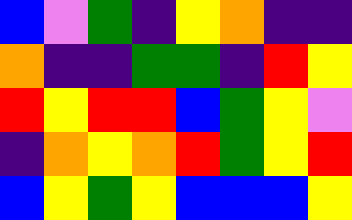[["blue", "violet", "green", "indigo", "yellow", "orange", "indigo", "indigo"], ["orange", "indigo", "indigo", "green", "green", "indigo", "red", "yellow"], ["red", "yellow", "red", "red", "blue", "green", "yellow", "violet"], ["indigo", "orange", "yellow", "orange", "red", "green", "yellow", "red"], ["blue", "yellow", "green", "yellow", "blue", "blue", "blue", "yellow"]]